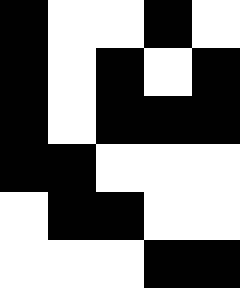[["black", "white", "white", "black", "white"], ["black", "white", "black", "white", "black"], ["black", "white", "black", "black", "black"], ["black", "black", "white", "white", "white"], ["white", "black", "black", "white", "white"], ["white", "white", "white", "black", "black"]]